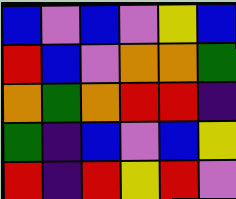[["blue", "violet", "blue", "violet", "yellow", "blue"], ["red", "blue", "violet", "orange", "orange", "green"], ["orange", "green", "orange", "red", "red", "indigo"], ["green", "indigo", "blue", "violet", "blue", "yellow"], ["red", "indigo", "red", "yellow", "red", "violet"]]